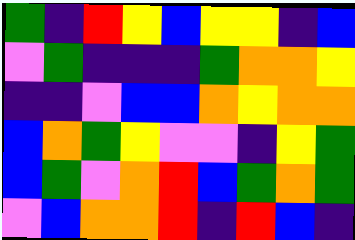[["green", "indigo", "red", "yellow", "blue", "yellow", "yellow", "indigo", "blue"], ["violet", "green", "indigo", "indigo", "indigo", "green", "orange", "orange", "yellow"], ["indigo", "indigo", "violet", "blue", "blue", "orange", "yellow", "orange", "orange"], ["blue", "orange", "green", "yellow", "violet", "violet", "indigo", "yellow", "green"], ["blue", "green", "violet", "orange", "red", "blue", "green", "orange", "green"], ["violet", "blue", "orange", "orange", "red", "indigo", "red", "blue", "indigo"]]